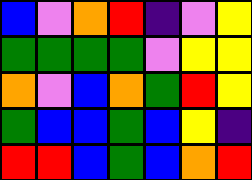[["blue", "violet", "orange", "red", "indigo", "violet", "yellow"], ["green", "green", "green", "green", "violet", "yellow", "yellow"], ["orange", "violet", "blue", "orange", "green", "red", "yellow"], ["green", "blue", "blue", "green", "blue", "yellow", "indigo"], ["red", "red", "blue", "green", "blue", "orange", "red"]]